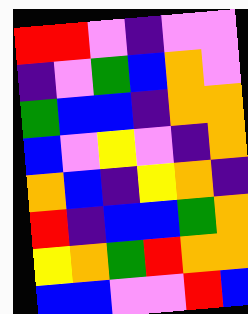[["red", "red", "violet", "indigo", "violet", "violet"], ["indigo", "violet", "green", "blue", "orange", "violet"], ["green", "blue", "blue", "indigo", "orange", "orange"], ["blue", "violet", "yellow", "violet", "indigo", "orange"], ["orange", "blue", "indigo", "yellow", "orange", "indigo"], ["red", "indigo", "blue", "blue", "green", "orange"], ["yellow", "orange", "green", "red", "orange", "orange"], ["blue", "blue", "violet", "violet", "red", "blue"]]